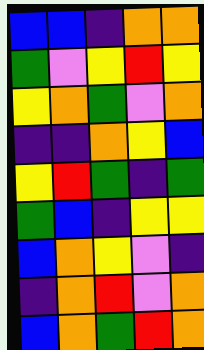[["blue", "blue", "indigo", "orange", "orange"], ["green", "violet", "yellow", "red", "yellow"], ["yellow", "orange", "green", "violet", "orange"], ["indigo", "indigo", "orange", "yellow", "blue"], ["yellow", "red", "green", "indigo", "green"], ["green", "blue", "indigo", "yellow", "yellow"], ["blue", "orange", "yellow", "violet", "indigo"], ["indigo", "orange", "red", "violet", "orange"], ["blue", "orange", "green", "red", "orange"]]